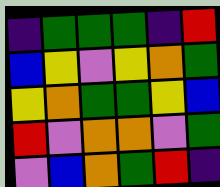[["indigo", "green", "green", "green", "indigo", "red"], ["blue", "yellow", "violet", "yellow", "orange", "green"], ["yellow", "orange", "green", "green", "yellow", "blue"], ["red", "violet", "orange", "orange", "violet", "green"], ["violet", "blue", "orange", "green", "red", "indigo"]]